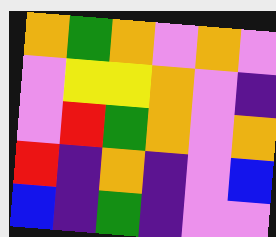[["orange", "green", "orange", "violet", "orange", "violet"], ["violet", "yellow", "yellow", "orange", "violet", "indigo"], ["violet", "red", "green", "orange", "violet", "orange"], ["red", "indigo", "orange", "indigo", "violet", "blue"], ["blue", "indigo", "green", "indigo", "violet", "violet"]]